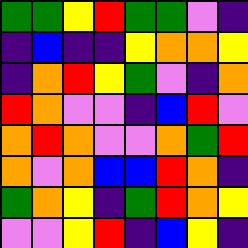[["green", "green", "yellow", "red", "green", "green", "violet", "indigo"], ["indigo", "blue", "indigo", "indigo", "yellow", "orange", "orange", "yellow"], ["indigo", "orange", "red", "yellow", "green", "violet", "indigo", "orange"], ["red", "orange", "violet", "violet", "indigo", "blue", "red", "violet"], ["orange", "red", "orange", "violet", "violet", "orange", "green", "red"], ["orange", "violet", "orange", "blue", "blue", "red", "orange", "indigo"], ["green", "orange", "yellow", "indigo", "green", "red", "orange", "yellow"], ["violet", "violet", "yellow", "red", "indigo", "blue", "yellow", "indigo"]]